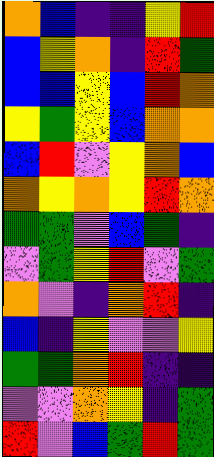[["orange", "blue", "indigo", "indigo", "yellow", "red"], ["blue", "yellow", "orange", "indigo", "red", "green"], ["blue", "blue", "yellow", "blue", "red", "orange"], ["yellow", "green", "yellow", "blue", "orange", "orange"], ["blue", "red", "violet", "yellow", "orange", "blue"], ["orange", "yellow", "orange", "yellow", "red", "orange"], ["green", "green", "violet", "blue", "green", "indigo"], ["violet", "green", "yellow", "red", "violet", "green"], ["orange", "violet", "indigo", "orange", "red", "indigo"], ["blue", "indigo", "yellow", "violet", "violet", "yellow"], ["green", "green", "orange", "red", "indigo", "indigo"], ["violet", "violet", "orange", "yellow", "indigo", "green"], ["red", "violet", "blue", "green", "red", "green"]]